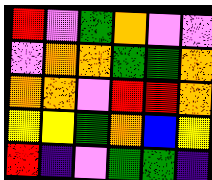[["red", "violet", "green", "orange", "violet", "violet"], ["violet", "orange", "orange", "green", "green", "orange"], ["orange", "orange", "violet", "red", "red", "orange"], ["yellow", "yellow", "green", "orange", "blue", "yellow"], ["red", "indigo", "violet", "green", "green", "indigo"]]